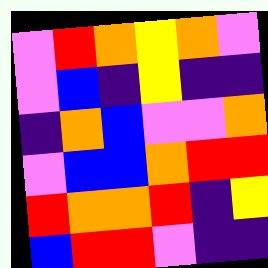[["violet", "red", "orange", "yellow", "orange", "violet"], ["violet", "blue", "indigo", "yellow", "indigo", "indigo"], ["indigo", "orange", "blue", "violet", "violet", "orange"], ["violet", "blue", "blue", "orange", "red", "red"], ["red", "orange", "orange", "red", "indigo", "yellow"], ["blue", "red", "red", "violet", "indigo", "indigo"]]